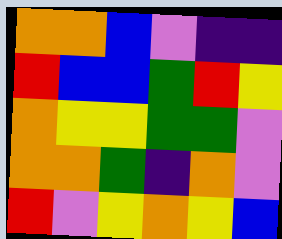[["orange", "orange", "blue", "violet", "indigo", "indigo"], ["red", "blue", "blue", "green", "red", "yellow"], ["orange", "yellow", "yellow", "green", "green", "violet"], ["orange", "orange", "green", "indigo", "orange", "violet"], ["red", "violet", "yellow", "orange", "yellow", "blue"]]